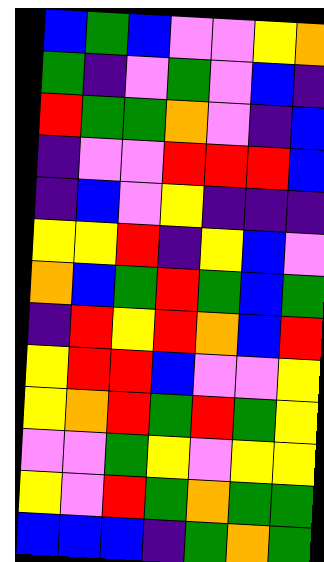[["blue", "green", "blue", "violet", "violet", "yellow", "orange"], ["green", "indigo", "violet", "green", "violet", "blue", "indigo"], ["red", "green", "green", "orange", "violet", "indigo", "blue"], ["indigo", "violet", "violet", "red", "red", "red", "blue"], ["indigo", "blue", "violet", "yellow", "indigo", "indigo", "indigo"], ["yellow", "yellow", "red", "indigo", "yellow", "blue", "violet"], ["orange", "blue", "green", "red", "green", "blue", "green"], ["indigo", "red", "yellow", "red", "orange", "blue", "red"], ["yellow", "red", "red", "blue", "violet", "violet", "yellow"], ["yellow", "orange", "red", "green", "red", "green", "yellow"], ["violet", "violet", "green", "yellow", "violet", "yellow", "yellow"], ["yellow", "violet", "red", "green", "orange", "green", "green"], ["blue", "blue", "blue", "indigo", "green", "orange", "green"]]